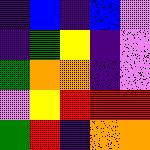[["indigo", "blue", "indigo", "blue", "violet"], ["indigo", "green", "yellow", "indigo", "violet"], ["green", "orange", "orange", "indigo", "violet"], ["violet", "yellow", "red", "red", "red"], ["green", "red", "indigo", "orange", "orange"]]